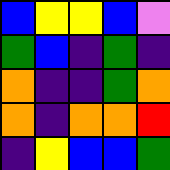[["blue", "yellow", "yellow", "blue", "violet"], ["green", "blue", "indigo", "green", "indigo"], ["orange", "indigo", "indigo", "green", "orange"], ["orange", "indigo", "orange", "orange", "red"], ["indigo", "yellow", "blue", "blue", "green"]]